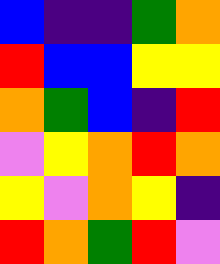[["blue", "indigo", "indigo", "green", "orange"], ["red", "blue", "blue", "yellow", "yellow"], ["orange", "green", "blue", "indigo", "red"], ["violet", "yellow", "orange", "red", "orange"], ["yellow", "violet", "orange", "yellow", "indigo"], ["red", "orange", "green", "red", "violet"]]